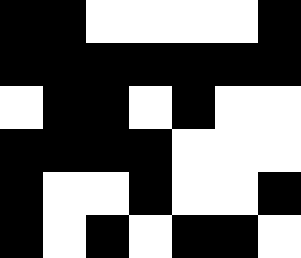[["black", "black", "white", "white", "white", "white", "black"], ["black", "black", "black", "black", "black", "black", "black"], ["white", "black", "black", "white", "black", "white", "white"], ["black", "black", "black", "black", "white", "white", "white"], ["black", "white", "white", "black", "white", "white", "black"], ["black", "white", "black", "white", "black", "black", "white"]]